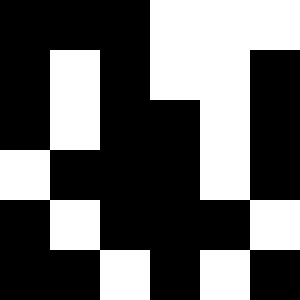[["black", "black", "black", "white", "white", "white"], ["black", "white", "black", "white", "white", "black"], ["black", "white", "black", "black", "white", "black"], ["white", "black", "black", "black", "white", "black"], ["black", "white", "black", "black", "black", "white"], ["black", "black", "white", "black", "white", "black"]]